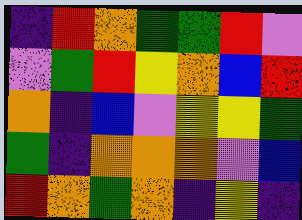[["indigo", "red", "orange", "green", "green", "red", "violet"], ["violet", "green", "red", "yellow", "orange", "blue", "red"], ["orange", "indigo", "blue", "violet", "yellow", "yellow", "green"], ["green", "indigo", "orange", "orange", "orange", "violet", "blue"], ["red", "orange", "green", "orange", "indigo", "yellow", "indigo"]]